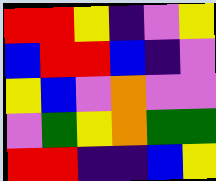[["red", "red", "yellow", "indigo", "violet", "yellow"], ["blue", "red", "red", "blue", "indigo", "violet"], ["yellow", "blue", "violet", "orange", "violet", "violet"], ["violet", "green", "yellow", "orange", "green", "green"], ["red", "red", "indigo", "indigo", "blue", "yellow"]]